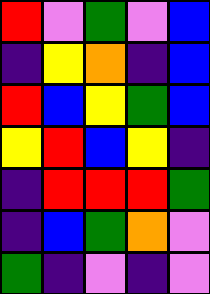[["red", "violet", "green", "violet", "blue"], ["indigo", "yellow", "orange", "indigo", "blue"], ["red", "blue", "yellow", "green", "blue"], ["yellow", "red", "blue", "yellow", "indigo"], ["indigo", "red", "red", "red", "green"], ["indigo", "blue", "green", "orange", "violet"], ["green", "indigo", "violet", "indigo", "violet"]]